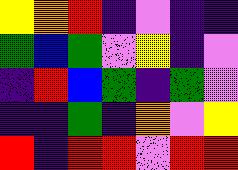[["yellow", "orange", "red", "indigo", "violet", "indigo", "indigo"], ["green", "blue", "green", "violet", "yellow", "indigo", "violet"], ["indigo", "red", "blue", "green", "indigo", "green", "violet"], ["indigo", "indigo", "green", "indigo", "orange", "violet", "yellow"], ["red", "indigo", "red", "red", "violet", "red", "red"]]